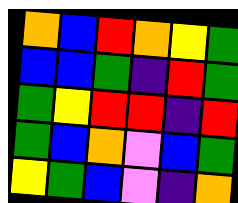[["orange", "blue", "red", "orange", "yellow", "green"], ["blue", "blue", "green", "indigo", "red", "green"], ["green", "yellow", "red", "red", "indigo", "red"], ["green", "blue", "orange", "violet", "blue", "green"], ["yellow", "green", "blue", "violet", "indigo", "orange"]]